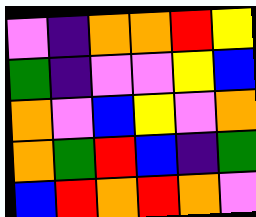[["violet", "indigo", "orange", "orange", "red", "yellow"], ["green", "indigo", "violet", "violet", "yellow", "blue"], ["orange", "violet", "blue", "yellow", "violet", "orange"], ["orange", "green", "red", "blue", "indigo", "green"], ["blue", "red", "orange", "red", "orange", "violet"]]